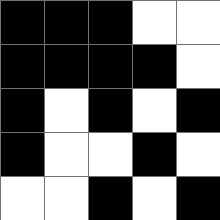[["black", "black", "black", "white", "white"], ["black", "black", "black", "black", "white"], ["black", "white", "black", "white", "black"], ["black", "white", "white", "black", "white"], ["white", "white", "black", "white", "black"]]